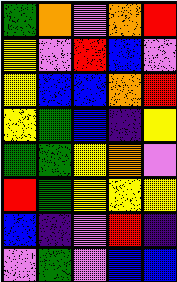[["green", "orange", "violet", "orange", "red"], ["yellow", "violet", "red", "blue", "violet"], ["yellow", "blue", "blue", "orange", "red"], ["yellow", "green", "blue", "indigo", "yellow"], ["green", "green", "yellow", "orange", "violet"], ["red", "green", "yellow", "yellow", "yellow"], ["blue", "indigo", "violet", "red", "indigo"], ["violet", "green", "violet", "blue", "blue"]]